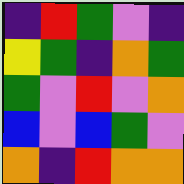[["indigo", "red", "green", "violet", "indigo"], ["yellow", "green", "indigo", "orange", "green"], ["green", "violet", "red", "violet", "orange"], ["blue", "violet", "blue", "green", "violet"], ["orange", "indigo", "red", "orange", "orange"]]